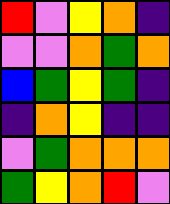[["red", "violet", "yellow", "orange", "indigo"], ["violet", "violet", "orange", "green", "orange"], ["blue", "green", "yellow", "green", "indigo"], ["indigo", "orange", "yellow", "indigo", "indigo"], ["violet", "green", "orange", "orange", "orange"], ["green", "yellow", "orange", "red", "violet"]]